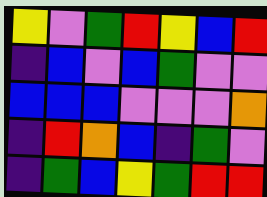[["yellow", "violet", "green", "red", "yellow", "blue", "red"], ["indigo", "blue", "violet", "blue", "green", "violet", "violet"], ["blue", "blue", "blue", "violet", "violet", "violet", "orange"], ["indigo", "red", "orange", "blue", "indigo", "green", "violet"], ["indigo", "green", "blue", "yellow", "green", "red", "red"]]